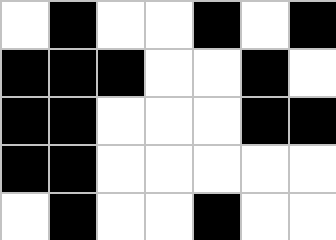[["white", "black", "white", "white", "black", "white", "black"], ["black", "black", "black", "white", "white", "black", "white"], ["black", "black", "white", "white", "white", "black", "black"], ["black", "black", "white", "white", "white", "white", "white"], ["white", "black", "white", "white", "black", "white", "white"]]